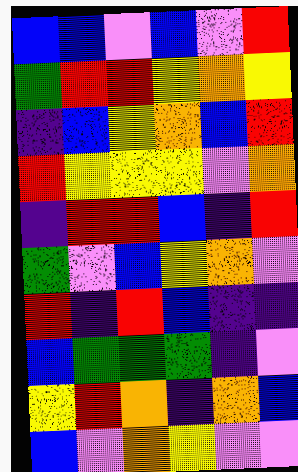[["blue", "blue", "violet", "blue", "violet", "red"], ["green", "red", "red", "yellow", "orange", "yellow"], ["indigo", "blue", "yellow", "orange", "blue", "red"], ["red", "yellow", "yellow", "yellow", "violet", "orange"], ["indigo", "red", "red", "blue", "indigo", "red"], ["green", "violet", "blue", "yellow", "orange", "violet"], ["red", "indigo", "red", "blue", "indigo", "indigo"], ["blue", "green", "green", "green", "indigo", "violet"], ["yellow", "red", "orange", "indigo", "orange", "blue"], ["blue", "violet", "orange", "yellow", "violet", "violet"]]